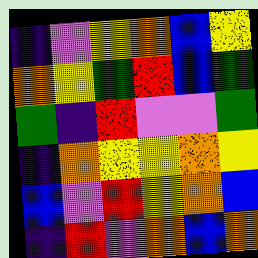[["indigo", "violet", "yellow", "orange", "blue", "yellow"], ["orange", "yellow", "green", "red", "blue", "green"], ["green", "indigo", "red", "violet", "violet", "green"], ["indigo", "orange", "yellow", "yellow", "orange", "yellow"], ["blue", "violet", "red", "yellow", "orange", "blue"], ["indigo", "red", "violet", "orange", "blue", "orange"]]